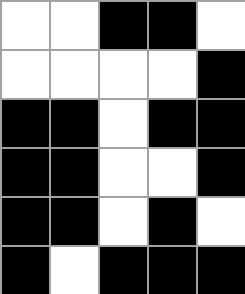[["white", "white", "black", "black", "white"], ["white", "white", "white", "white", "black"], ["black", "black", "white", "black", "black"], ["black", "black", "white", "white", "black"], ["black", "black", "white", "black", "white"], ["black", "white", "black", "black", "black"]]